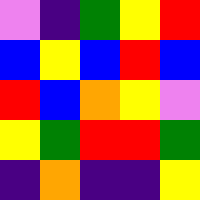[["violet", "indigo", "green", "yellow", "red"], ["blue", "yellow", "blue", "red", "blue"], ["red", "blue", "orange", "yellow", "violet"], ["yellow", "green", "red", "red", "green"], ["indigo", "orange", "indigo", "indigo", "yellow"]]